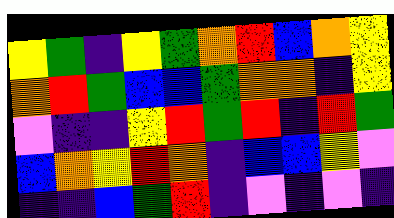[["yellow", "green", "indigo", "yellow", "green", "orange", "red", "blue", "orange", "yellow"], ["orange", "red", "green", "blue", "blue", "green", "orange", "orange", "indigo", "yellow"], ["violet", "indigo", "indigo", "yellow", "red", "green", "red", "indigo", "red", "green"], ["blue", "orange", "yellow", "red", "orange", "indigo", "blue", "blue", "yellow", "violet"], ["indigo", "indigo", "blue", "green", "red", "indigo", "violet", "indigo", "violet", "indigo"]]